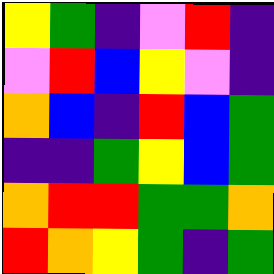[["yellow", "green", "indigo", "violet", "red", "indigo"], ["violet", "red", "blue", "yellow", "violet", "indigo"], ["orange", "blue", "indigo", "red", "blue", "green"], ["indigo", "indigo", "green", "yellow", "blue", "green"], ["orange", "red", "red", "green", "green", "orange"], ["red", "orange", "yellow", "green", "indigo", "green"]]